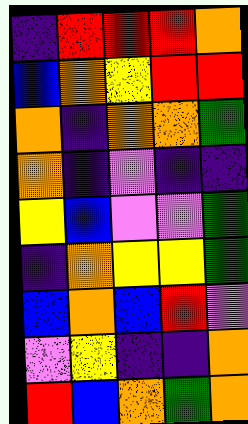[["indigo", "red", "red", "red", "orange"], ["blue", "orange", "yellow", "red", "red"], ["orange", "indigo", "orange", "orange", "green"], ["orange", "indigo", "violet", "indigo", "indigo"], ["yellow", "blue", "violet", "violet", "green"], ["indigo", "orange", "yellow", "yellow", "green"], ["blue", "orange", "blue", "red", "violet"], ["violet", "yellow", "indigo", "indigo", "orange"], ["red", "blue", "orange", "green", "orange"]]